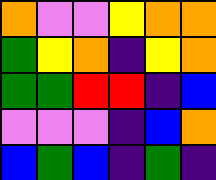[["orange", "violet", "violet", "yellow", "orange", "orange"], ["green", "yellow", "orange", "indigo", "yellow", "orange"], ["green", "green", "red", "red", "indigo", "blue"], ["violet", "violet", "violet", "indigo", "blue", "orange"], ["blue", "green", "blue", "indigo", "green", "indigo"]]